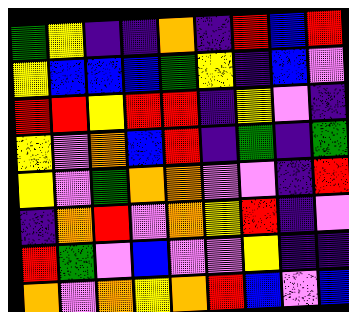[["green", "yellow", "indigo", "indigo", "orange", "indigo", "red", "blue", "red"], ["yellow", "blue", "blue", "blue", "green", "yellow", "indigo", "blue", "violet"], ["red", "red", "yellow", "red", "red", "indigo", "yellow", "violet", "indigo"], ["yellow", "violet", "orange", "blue", "red", "indigo", "green", "indigo", "green"], ["yellow", "violet", "green", "orange", "orange", "violet", "violet", "indigo", "red"], ["indigo", "orange", "red", "violet", "orange", "yellow", "red", "indigo", "violet"], ["red", "green", "violet", "blue", "violet", "violet", "yellow", "indigo", "indigo"], ["orange", "violet", "orange", "yellow", "orange", "red", "blue", "violet", "blue"]]